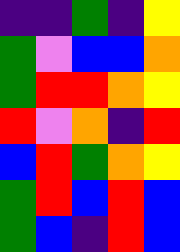[["indigo", "indigo", "green", "indigo", "yellow"], ["green", "violet", "blue", "blue", "orange"], ["green", "red", "red", "orange", "yellow"], ["red", "violet", "orange", "indigo", "red"], ["blue", "red", "green", "orange", "yellow"], ["green", "red", "blue", "red", "blue"], ["green", "blue", "indigo", "red", "blue"]]